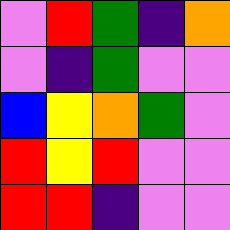[["violet", "red", "green", "indigo", "orange"], ["violet", "indigo", "green", "violet", "violet"], ["blue", "yellow", "orange", "green", "violet"], ["red", "yellow", "red", "violet", "violet"], ["red", "red", "indigo", "violet", "violet"]]